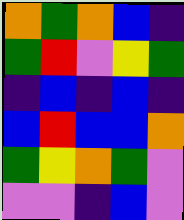[["orange", "green", "orange", "blue", "indigo"], ["green", "red", "violet", "yellow", "green"], ["indigo", "blue", "indigo", "blue", "indigo"], ["blue", "red", "blue", "blue", "orange"], ["green", "yellow", "orange", "green", "violet"], ["violet", "violet", "indigo", "blue", "violet"]]